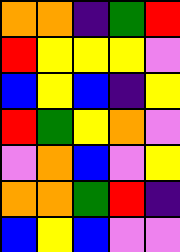[["orange", "orange", "indigo", "green", "red"], ["red", "yellow", "yellow", "yellow", "violet"], ["blue", "yellow", "blue", "indigo", "yellow"], ["red", "green", "yellow", "orange", "violet"], ["violet", "orange", "blue", "violet", "yellow"], ["orange", "orange", "green", "red", "indigo"], ["blue", "yellow", "blue", "violet", "violet"]]